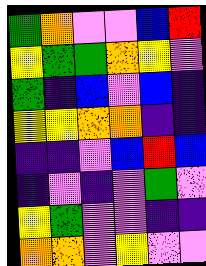[["green", "orange", "violet", "violet", "blue", "red"], ["yellow", "green", "green", "orange", "yellow", "violet"], ["green", "indigo", "blue", "violet", "blue", "indigo"], ["yellow", "yellow", "orange", "orange", "indigo", "indigo"], ["indigo", "indigo", "violet", "blue", "red", "blue"], ["indigo", "violet", "indigo", "violet", "green", "violet"], ["yellow", "green", "violet", "violet", "indigo", "indigo"], ["orange", "orange", "violet", "yellow", "violet", "violet"]]